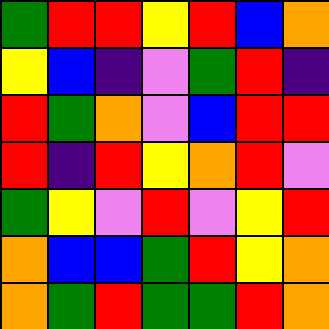[["green", "red", "red", "yellow", "red", "blue", "orange"], ["yellow", "blue", "indigo", "violet", "green", "red", "indigo"], ["red", "green", "orange", "violet", "blue", "red", "red"], ["red", "indigo", "red", "yellow", "orange", "red", "violet"], ["green", "yellow", "violet", "red", "violet", "yellow", "red"], ["orange", "blue", "blue", "green", "red", "yellow", "orange"], ["orange", "green", "red", "green", "green", "red", "orange"]]